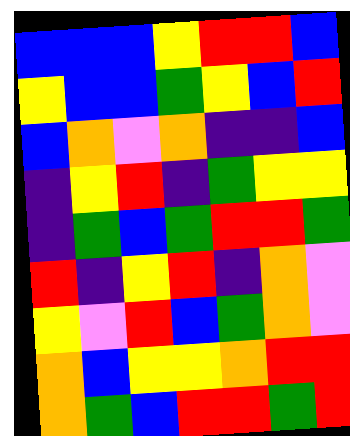[["blue", "blue", "blue", "yellow", "red", "red", "blue"], ["yellow", "blue", "blue", "green", "yellow", "blue", "red"], ["blue", "orange", "violet", "orange", "indigo", "indigo", "blue"], ["indigo", "yellow", "red", "indigo", "green", "yellow", "yellow"], ["indigo", "green", "blue", "green", "red", "red", "green"], ["red", "indigo", "yellow", "red", "indigo", "orange", "violet"], ["yellow", "violet", "red", "blue", "green", "orange", "violet"], ["orange", "blue", "yellow", "yellow", "orange", "red", "red"], ["orange", "green", "blue", "red", "red", "green", "red"]]